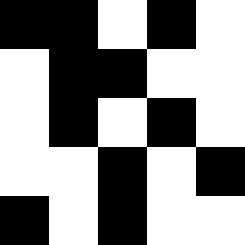[["black", "black", "white", "black", "white"], ["white", "black", "black", "white", "white"], ["white", "black", "white", "black", "white"], ["white", "white", "black", "white", "black"], ["black", "white", "black", "white", "white"]]